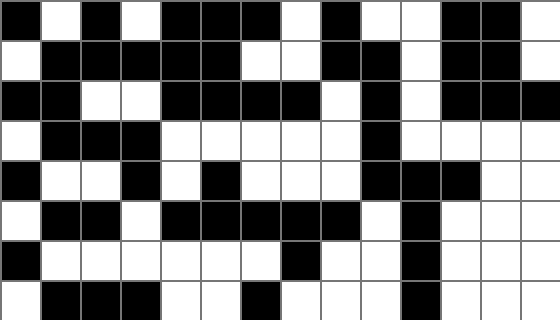[["black", "white", "black", "white", "black", "black", "black", "white", "black", "white", "white", "black", "black", "white"], ["white", "black", "black", "black", "black", "black", "white", "white", "black", "black", "white", "black", "black", "white"], ["black", "black", "white", "white", "black", "black", "black", "black", "white", "black", "white", "black", "black", "black"], ["white", "black", "black", "black", "white", "white", "white", "white", "white", "black", "white", "white", "white", "white"], ["black", "white", "white", "black", "white", "black", "white", "white", "white", "black", "black", "black", "white", "white"], ["white", "black", "black", "white", "black", "black", "black", "black", "black", "white", "black", "white", "white", "white"], ["black", "white", "white", "white", "white", "white", "white", "black", "white", "white", "black", "white", "white", "white"], ["white", "black", "black", "black", "white", "white", "black", "white", "white", "white", "black", "white", "white", "white"]]